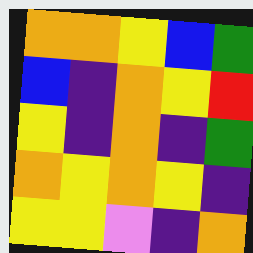[["orange", "orange", "yellow", "blue", "green"], ["blue", "indigo", "orange", "yellow", "red"], ["yellow", "indigo", "orange", "indigo", "green"], ["orange", "yellow", "orange", "yellow", "indigo"], ["yellow", "yellow", "violet", "indigo", "orange"]]